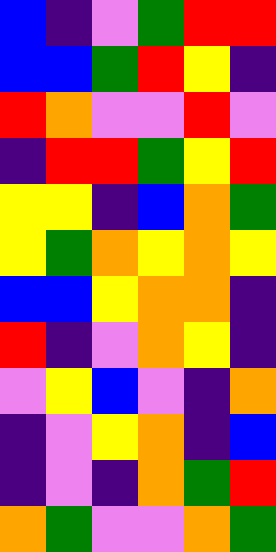[["blue", "indigo", "violet", "green", "red", "red"], ["blue", "blue", "green", "red", "yellow", "indigo"], ["red", "orange", "violet", "violet", "red", "violet"], ["indigo", "red", "red", "green", "yellow", "red"], ["yellow", "yellow", "indigo", "blue", "orange", "green"], ["yellow", "green", "orange", "yellow", "orange", "yellow"], ["blue", "blue", "yellow", "orange", "orange", "indigo"], ["red", "indigo", "violet", "orange", "yellow", "indigo"], ["violet", "yellow", "blue", "violet", "indigo", "orange"], ["indigo", "violet", "yellow", "orange", "indigo", "blue"], ["indigo", "violet", "indigo", "orange", "green", "red"], ["orange", "green", "violet", "violet", "orange", "green"]]